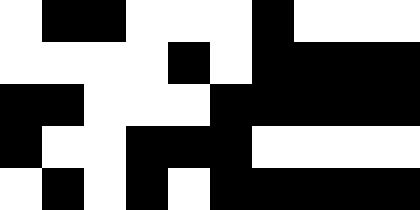[["white", "black", "black", "white", "white", "white", "black", "white", "white", "white"], ["white", "white", "white", "white", "black", "white", "black", "black", "black", "black"], ["black", "black", "white", "white", "white", "black", "black", "black", "black", "black"], ["black", "white", "white", "black", "black", "black", "white", "white", "white", "white"], ["white", "black", "white", "black", "white", "black", "black", "black", "black", "black"]]